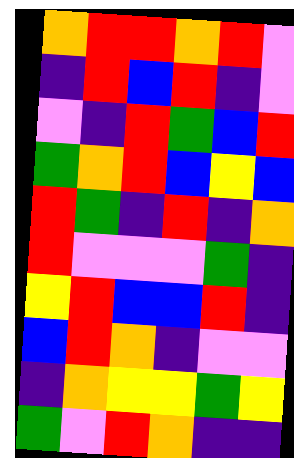[["orange", "red", "red", "orange", "red", "violet"], ["indigo", "red", "blue", "red", "indigo", "violet"], ["violet", "indigo", "red", "green", "blue", "red"], ["green", "orange", "red", "blue", "yellow", "blue"], ["red", "green", "indigo", "red", "indigo", "orange"], ["red", "violet", "violet", "violet", "green", "indigo"], ["yellow", "red", "blue", "blue", "red", "indigo"], ["blue", "red", "orange", "indigo", "violet", "violet"], ["indigo", "orange", "yellow", "yellow", "green", "yellow"], ["green", "violet", "red", "orange", "indigo", "indigo"]]